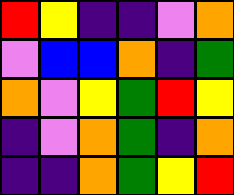[["red", "yellow", "indigo", "indigo", "violet", "orange"], ["violet", "blue", "blue", "orange", "indigo", "green"], ["orange", "violet", "yellow", "green", "red", "yellow"], ["indigo", "violet", "orange", "green", "indigo", "orange"], ["indigo", "indigo", "orange", "green", "yellow", "red"]]